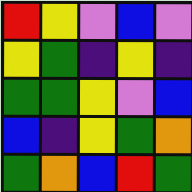[["red", "yellow", "violet", "blue", "violet"], ["yellow", "green", "indigo", "yellow", "indigo"], ["green", "green", "yellow", "violet", "blue"], ["blue", "indigo", "yellow", "green", "orange"], ["green", "orange", "blue", "red", "green"]]